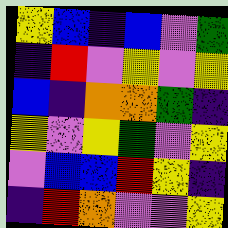[["yellow", "blue", "indigo", "blue", "violet", "green"], ["indigo", "red", "violet", "yellow", "violet", "yellow"], ["blue", "indigo", "orange", "orange", "green", "indigo"], ["yellow", "violet", "yellow", "green", "violet", "yellow"], ["violet", "blue", "blue", "red", "yellow", "indigo"], ["indigo", "red", "orange", "violet", "violet", "yellow"]]